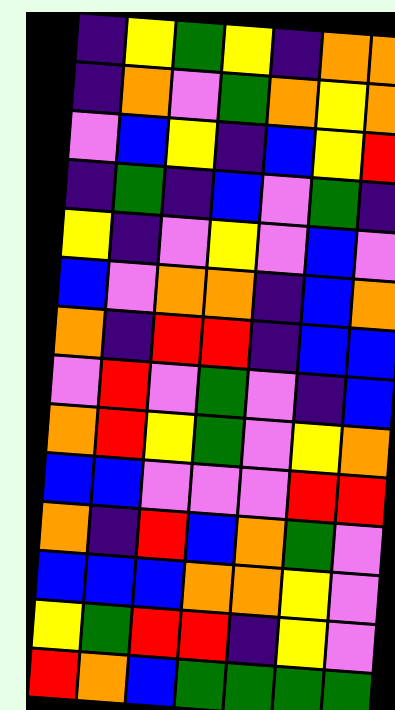[["indigo", "yellow", "green", "yellow", "indigo", "orange", "orange"], ["indigo", "orange", "violet", "green", "orange", "yellow", "orange"], ["violet", "blue", "yellow", "indigo", "blue", "yellow", "red"], ["indigo", "green", "indigo", "blue", "violet", "green", "indigo"], ["yellow", "indigo", "violet", "yellow", "violet", "blue", "violet"], ["blue", "violet", "orange", "orange", "indigo", "blue", "orange"], ["orange", "indigo", "red", "red", "indigo", "blue", "blue"], ["violet", "red", "violet", "green", "violet", "indigo", "blue"], ["orange", "red", "yellow", "green", "violet", "yellow", "orange"], ["blue", "blue", "violet", "violet", "violet", "red", "red"], ["orange", "indigo", "red", "blue", "orange", "green", "violet"], ["blue", "blue", "blue", "orange", "orange", "yellow", "violet"], ["yellow", "green", "red", "red", "indigo", "yellow", "violet"], ["red", "orange", "blue", "green", "green", "green", "green"]]